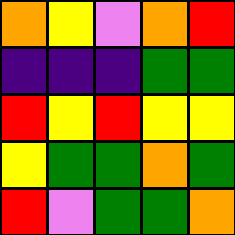[["orange", "yellow", "violet", "orange", "red"], ["indigo", "indigo", "indigo", "green", "green"], ["red", "yellow", "red", "yellow", "yellow"], ["yellow", "green", "green", "orange", "green"], ["red", "violet", "green", "green", "orange"]]